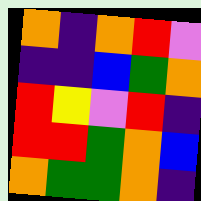[["orange", "indigo", "orange", "red", "violet"], ["indigo", "indigo", "blue", "green", "orange"], ["red", "yellow", "violet", "red", "indigo"], ["red", "red", "green", "orange", "blue"], ["orange", "green", "green", "orange", "indigo"]]